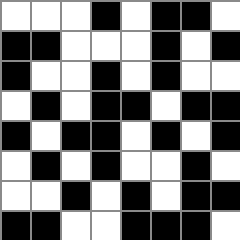[["white", "white", "white", "black", "white", "black", "black", "white"], ["black", "black", "white", "white", "white", "black", "white", "black"], ["black", "white", "white", "black", "white", "black", "white", "white"], ["white", "black", "white", "black", "black", "white", "black", "black"], ["black", "white", "black", "black", "white", "black", "white", "black"], ["white", "black", "white", "black", "white", "white", "black", "white"], ["white", "white", "black", "white", "black", "white", "black", "black"], ["black", "black", "white", "white", "black", "black", "black", "white"]]